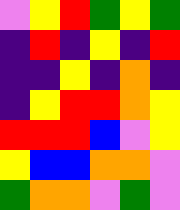[["violet", "yellow", "red", "green", "yellow", "green"], ["indigo", "red", "indigo", "yellow", "indigo", "red"], ["indigo", "indigo", "yellow", "indigo", "orange", "indigo"], ["indigo", "yellow", "red", "red", "orange", "yellow"], ["red", "red", "red", "blue", "violet", "yellow"], ["yellow", "blue", "blue", "orange", "orange", "violet"], ["green", "orange", "orange", "violet", "green", "violet"]]